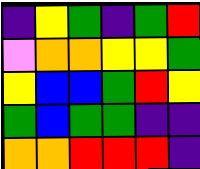[["indigo", "yellow", "green", "indigo", "green", "red"], ["violet", "orange", "orange", "yellow", "yellow", "green"], ["yellow", "blue", "blue", "green", "red", "yellow"], ["green", "blue", "green", "green", "indigo", "indigo"], ["orange", "orange", "red", "red", "red", "indigo"]]